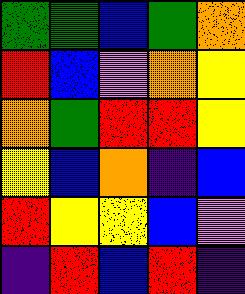[["green", "green", "blue", "green", "orange"], ["red", "blue", "violet", "orange", "yellow"], ["orange", "green", "red", "red", "yellow"], ["yellow", "blue", "orange", "indigo", "blue"], ["red", "yellow", "yellow", "blue", "violet"], ["indigo", "red", "blue", "red", "indigo"]]